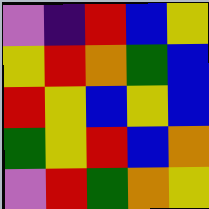[["violet", "indigo", "red", "blue", "yellow"], ["yellow", "red", "orange", "green", "blue"], ["red", "yellow", "blue", "yellow", "blue"], ["green", "yellow", "red", "blue", "orange"], ["violet", "red", "green", "orange", "yellow"]]